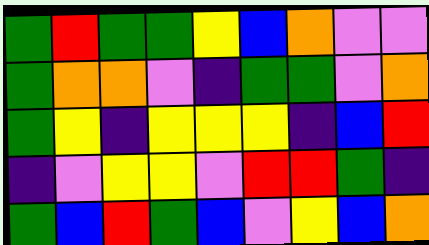[["green", "red", "green", "green", "yellow", "blue", "orange", "violet", "violet"], ["green", "orange", "orange", "violet", "indigo", "green", "green", "violet", "orange"], ["green", "yellow", "indigo", "yellow", "yellow", "yellow", "indigo", "blue", "red"], ["indigo", "violet", "yellow", "yellow", "violet", "red", "red", "green", "indigo"], ["green", "blue", "red", "green", "blue", "violet", "yellow", "blue", "orange"]]